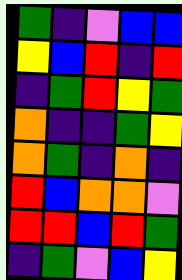[["green", "indigo", "violet", "blue", "blue"], ["yellow", "blue", "red", "indigo", "red"], ["indigo", "green", "red", "yellow", "green"], ["orange", "indigo", "indigo", "green", "yellow"], ["orange", "green", "indigo", "orange", "indigo"], ["red", "blue", "orange", "orange", "violet"], ["red", "red", "blue", "red", "green"], ["indigo", "green", "violet", "blue", "yellow"]]